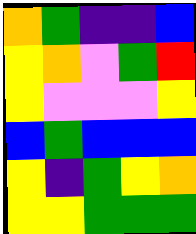[["orange", "green", "indigo", "indigo", "blue"], ["yellow", "orange", "violet", "green", "red"], ["yellow", "violet", "violet", "violet", "yellow"], ["blue", "green", "blue", "blue", "blue"], ["yellow", "indigo", "green", "yellow", "orange"], ["yellow", "yellow", "green", "green", "green"]]